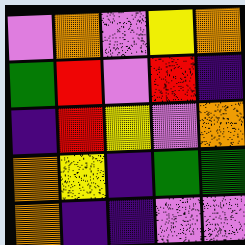[["violet", "orange", "violet", "yellow", "orange"], ["green", "red", "violet", "red", "indigo"], ["indigo", "red", "yellow", "violet", "orange"], ["orange", "yellow", "indigo", "green", "green"], ["orange", "indigo", "indigo", "violet", "violet"]]